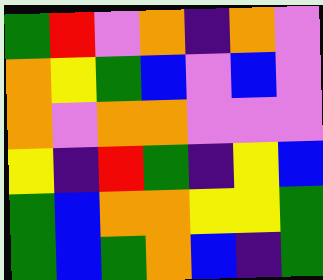[["green", "red", "violet", "orange", "indigo", "orange", "violet"], ["orange", "yellow", "green", "blue", "violet", "blue", "violet"], ["orange", "violet", "orange", "orange", "violet", "violet", "violet"], ["yellow", "indigo", "red", "green", "indigo", "yellow", "blue"], ["green", "blue", "orange", "orange", "yellow", "yellow", "green"], ["green", "blue", "green", "orange", "blue", "indigo", "green"]]